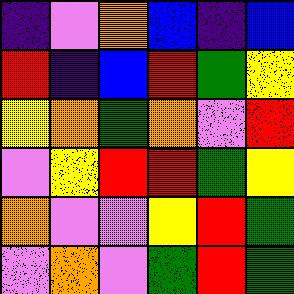[["indigo", "violet", "orange", "blue", "indigo", "blue"], ["red", "indigo", "blue", "red", "green", "yellow"], ["yellow", "orange", "green", "orange", "violet", "red"], ["violet", "yellow", "red", "red", "green", "yellow"], ["orange", "violet", "violet", "yellow", "red", "green"], ["violet", "orange", "violet", "green", "red", "green"]]